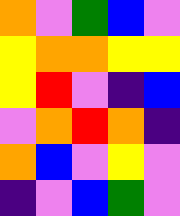[["orange", "violet", "green", "blue", "violet"], ["yellow", "orange", "orange", "yellow", "yellow"], ["yellow", "red", "violet", "indigo", "blue"], ["violet", "orange", "red", "orange", "indigo"], ["orange", "blue", "violet", "yellow", "violet"], ["indigo", "violet", "blue", "green", "violet"]]